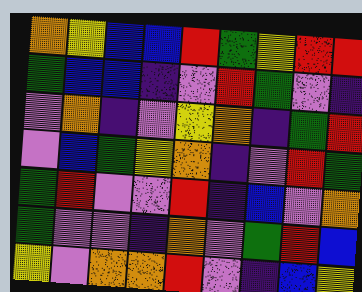[["orange", "yellow", "blue", "blue", "red", "green", "yellow", "red", "red"], ["green", "blue", "blue", "indigo", "violet", "red", "green", "violet", "indigo"], ["violet", "orange", "indigo", "violet", "yellow", "orange", "indigo", "green", "red"], ["violet", "blue", "green", "yellow", "orange", "indigo", "violet", "red", "green"], ["green", "red", "violet", "violet", "red", "indigo", "blue", "violet", "orange"], ["green", "violet", "violet", "indigo", "orange", "violet", "green", "red", "blue"], ["yellow", "violet", "orange", "orange", "red", "violet", "indigo", "blue", "yellow"]]